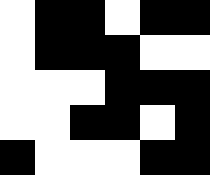[["white", "black", "black", "white", "black", "black"], ["white", "black", "black", "black", "white", "white"], ["white", "white", "white", "black", "black", "black"], ["white", "white", "black", "black", "white", "black"], ["black", "white", "white", "white", "black", "black"]]